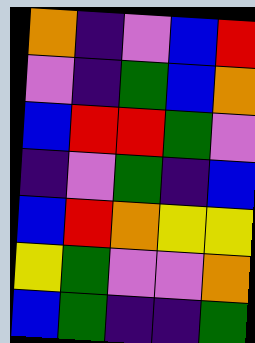[["orange", "indigo", "violet", "blue", "red"], ["violet", "indigo", "green", "blue", "orange"], ["blue", "red", "red", "green", "violet"], ["indigo", "violet", "green", "indigo", "blue"], ["blue", "red", "orange", "yellow", "yellow"], ["yellow", "green", "violet", "violet", "orange"], ["blue", "green", "indigo", "indigo", "green"]]